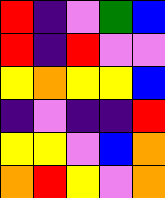[["red", "indigo", "violet", "green", "blue"], ["red", "indigo", "red", "violet", "violet"], ["yellow", "orange", "yellow", "yellow", "blue"], ["indigo", "violet", "indigo", "indigo", "red"], ["yellow", "yellow", "violet", "blue", "orange"], ["orange", "red", "yellow", "violet", "orange"]]